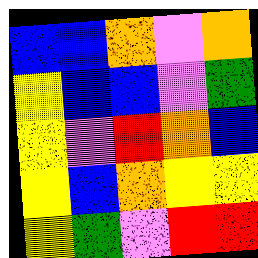[["blue", "blue", "orange", "violet", "orange"], ["yellow", "blue", "blue", "violet", "green"], ["yellow", "violet", "red", "orange", "blue"], ["yellow", "blue", "orange", "yellow", "yellow"], ["yellow", "green", "violet", "red", "red"]]